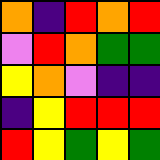[["orange", "indigo", "red", "orange", "red"], ["violet", "red", "orange", "green", "green"], ["yellow", "orange", "violet", "indigo", "indigo"], ["indigo", "yellow", "red", "red", "red"], ["red", "yellow", "green", "yellow", "green"]]